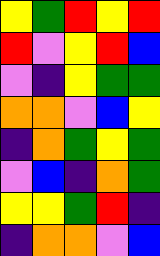[["yellow", "green", "red", "yellow", "red"], ["red", "violet", "yellow", "red", "blue"], ["violet", "indigo", "yellow", "green", "green"], ["orange", "orange", "violet", "blue", "yellow"], ["indigo", "orange", "green", "yellow", "green"], ["violet", "blue", "indigo", "orange", "green"], ["yellow", "yellow", "green", "red", "indigo"], ["indigo", "orange", "orange", "violet", "blue"]]